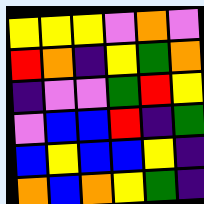[["yellow", "yellow", "yellow", "violet", "orange", "violet"], ["red", "orange", "indigo", "yellow", "green", "orange"], ["indigo", "violet", "violet", "green", "red", "yellow"], ["violet", "blue", "blue", "red", "indigo", "green"], ["blue", "yellow", "blue", "blue", "yellow", "indigo"], ["orange", "blue", "orange", "yellow", "green", "indigo"]]